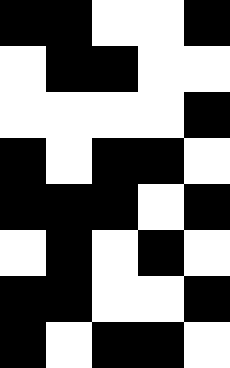[["black", "black", "white", "white", "black"], ["white", "black", "black", "white", "white"], ["white", "white", "white", "white", "black"], ["black", "white", "black", "black", "white"], ["black", "black", "black", "white", "black"], ["white", "black", "white", "black", "white"], ["black", "black", "white", "white", "black"], ["black", "white", "black", "black", "white"]]